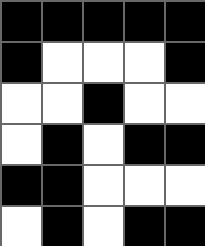[["black", "black", "black", "black", "black"], ["black", "white", "white", "white", "black"], ["white", "white", "black", "white", "white"], ["white", "black", "white", "black", "black"], ["black", "black", "white", "white", "white"], ["white", "black", "white", "black", "black"]]